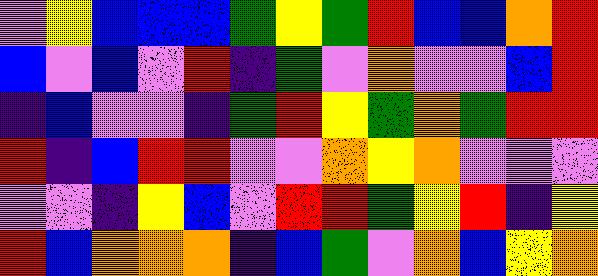[["violet", "yellow", "blue", "blue", "blue", "green", "yellow", "green", "red", "blue", "blue", "orange", "red"], ["blue", "violet", "blue", "violet", "red", "indigo", "green", "violet", "orange", "violet", "violet", "blue", "red"], ["indigo", "blue", "violet", "violet", "indigo", "green", "red", "yellow", "green", "orange", "green", "red", "red"], ["red", "indigo", "blue", "red", "red", "violet", "violet", "orange", "yellow", "orange", "violet", "violet", "violet"], ["violet", "violet", "indigo", "yellow", "blue", "violet", "red", "red", "green", "yellow", "red", "indigo", "yellow"], ["red", "blue", "orange", "orange", "orange", "indigo", "blue", "green", "violet", "orange", "blue", "yellow", "orange"]]